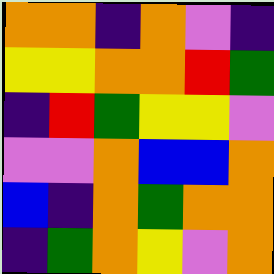[["orange", "orange", "indigo", "orange", "violet", "indigo"], ["yellow", "yellow", "orange", "orange", "red", "green"], ["indigo", "red", "green", "yellow", "yellow", "violet"], ["violet", "violet", "orange", "blue", "blue", "orange"], ["blue", "indigo", "orange", "green", "orange", "orange"], ["indigo", "green", "orange", "yellow", "violet", "orange"]]